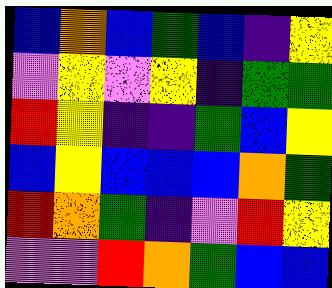[["blue", "orange", "blue", "green", "blue", "indigo", "yellow"], ["violet", "yellow", "violet", "yellow", "indigo", "green", "green"], ["red", "yellow", "indigo", "indigo", "green", "blue", "yellow"], ["blue", "yellow", "blue", "blue", "blue", "orange", "green"], ["red", "orange", "green", "indigo", "violet", "red", "yellow"], ["violet", "violet", "red", "orange", "green", "blue", "blue"]]